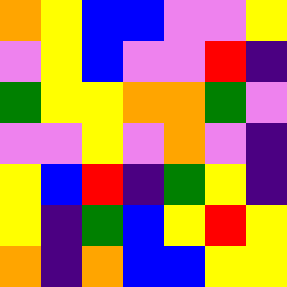[["orange", "yellow", "blue", "blue", "violet", "violet", "yellow"], ["violet", "yellow", "blue", "violet", "violet", "red", "indigo"], ["green", "yellow", "yellow", "orange", "orange", "green", "violet"], ["violet", "violet", "yellow", "violet", "orange", "violet", "indigo"], ["yellow", "blue", "red", "indigo", "green", "yellow", "indigo"], ["yellow", "indigo", "green", "blue", "yellow", "red", "yellow"], ["orange", "indigo", "orange", "blue", "blue", "yellow", "yellow"]]